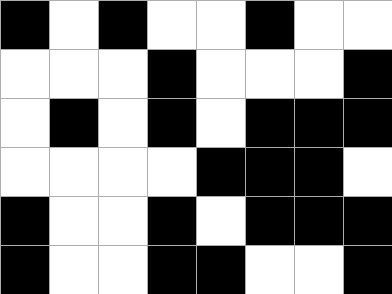[["black", "white", "black", "white", "white", "black", "white", "white"], ["white", "white", "white", "black", "white", "white", "white", "black"], ["white", "black", "white", "black", "white", "black", "black", "black"], ["white", "white", "white", "white", "black", "black", "black", "white"], ["black", "white", "white", "black", "white", "black", "black", "black"], ["black", "white", "white", "black", "black", "white", "white", "black"]]